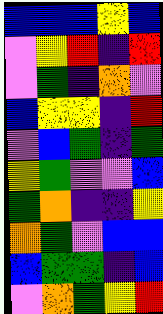[["blue", "blue", "blue", "yellow", "blue"], ["violet", "yellow", "red", "indigo", "red"], ["violet", "green", "indigo", "orange", "violet"], ["blue", "yellow", "yellow", "indigo", "red"], ["violet", "blue", "green", "indigo", "green"], ["yellow", "green", "violet", "violet", "blue"], ["green", "orange", "indigo", "indigo", "yellow"], ["orange", "green", "violet", "blue", "blue"], ["blue", "green", "green", "indigo", "blue"], ["violet", "orange", "green", "yellow", "red"]]